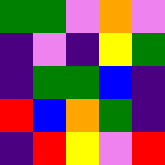[["green", "green", "violet", "orange", "violet"], ["indigo", "violet", "indigo", "yellow", "green"], ["indigo", "green", "green", "blue", "indigo"], ["red", "blue", "orange", "green", "indigo"], ["indigo", "red", "yellow", "violet", "red"]]